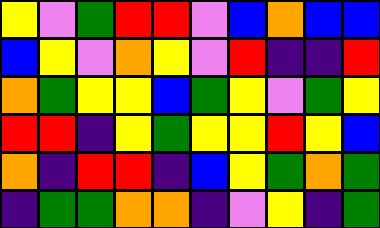[["yellow", "violet", "green", "red", "red", "violet", "blue", "orange", "blue", "blue"], ["blue", "yellow", "violet", "orange", "yellow", "violet", "red", "indigo", "indigo", "red"], ["orange", "green", "yellow", "yellow", "blue", "green", "yellow", "violet", "green", "yellow"], ["red", "red", "indigo", "yellow", "green", "yellow", "yellow", "red", "yellow", "blue"], ["orange", "indigo", "red", "red", "indigo", "blue", "yellow", "green", "orange", "green"], ["indigo", "green", "green", "orange", "orange", "indigo", "violet", "yellow", "indigo", "green"]]